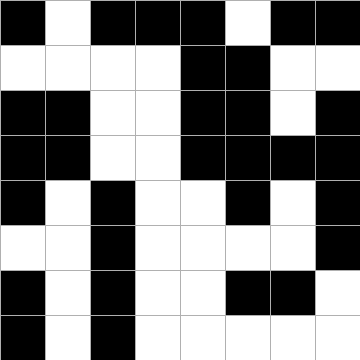[["black", "white", "black", "black", "black", "white", "black", "black"], ["white", "white", "white", "white", "black", "black", "white", "white"], ["black", "black", "white", "white", "black", "black", "white", "black"], ["black", "black", "white", "white", "black", "black", "black", "black"], ["black", "white", "black", "white", "white", "black", "white", "black"], ["white", "white", "black", "white", "white", "white", "white", "black"], ["black", "white", "black", "white", "white", "black", "black", "white"], ["black", "white", "black", "white", "white", "white", "white", "white"]]